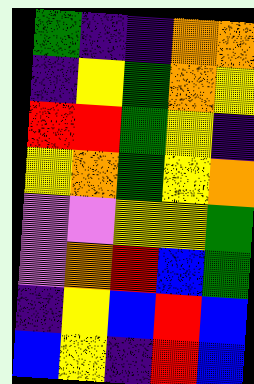[["green", "indigo", "indigo", "orange", "orange"], ["indigo", "yellow", "green", "orange", "yellow"], ["red", "red", "green", "yellow", "indigo"], ["yellow", "orange", "green", "yellow", "orange"], ["violet", "violet", "yellow", "yellow", "green"], ["violet", "orange", "red", "blue", "green"], ["indigo", "yellow", "blue", "red", "blue"], ["blue", "yellow", "indigo", "red", "blue"]]